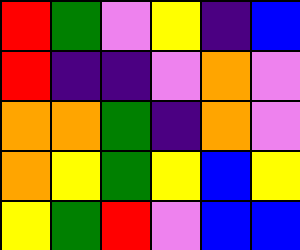[["red", "green", "violet", "yellow", "indigo", "blue"], ["red", "indigo", "indigo", "violet", "orange", "violet"], ["orange", "orange", "green", "indigo", "orange", "violet"], ["orange", "yellow", "green", "yellow", "blue", "yellow"], ["yellow", "green", "red", "violet", "blue", "blue"]]